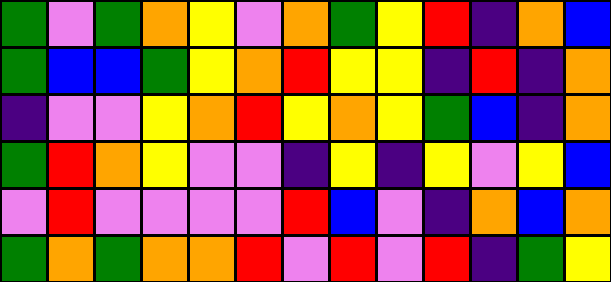[["green", "violet", "green", "orange", "yellow", "violet", "orange", "green", "yellow", "red", "indigo", "orange", "blue"], ["green", "blue", "blue", "green", "yellow", "orange", "red", "yellow", "yellow", "indigo", "red", "indigo", "orange"], ["indigo", "violet", "violet", "yellow", "orange", "red", "yellow", "orange", "yellow", "green", "blue", "indigo", "orange"], ["green", "red", "orange", "yellow", "violet", "violet", "indigo", "yellow", "indigo", "yellow", "violet", "yellow", "blue"], ["violet", "red", "violet", "violet", "violet", "violet", "red", "blue", "violet", "indigo", "orange", "blue", "orange"], ["green", "orange", "green", "orange", "orange", "red", "violet", "red", "violet", "red", "indigo", "green", "yellow"]]